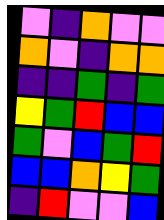[["violet", "indigo", "orange", "violet", "violet"], ["orange", "violet", "indigo", "orange", "orange"], ["indigo", "indigo", "green", "indigo", "green"], ["yellow", "green", "red", "blue", "blue"], ["green", "violet", "blue", "green", "red"], ["blue", "blue", "orange", "yellow", "green"], ["indigo", "red", "violet", "violet", "blue"]]